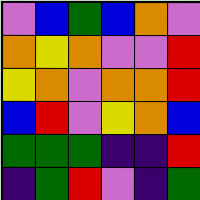[["violet", "blue", "green", "blue", "orange", "violet"], ["orange", "yellow", "orange", "violet", "violet", "red"], ["yellow", "orange", "violet", "orange", "orange", "red"], ["blue", "red", "violet", "yellow", "orange", "blue"], ["green", "green", "green", "indigo", "indigo", "red"], ["indigo", "green", "red", "violet", "indigo", "green"]]